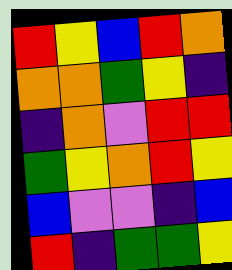[["red", "yellow", "blue", "red", "orange"], ["orange", "orange", "green", "yellow", "indigo"], ["indigo", "orange", "violet", "red", "red"], ["green", "yellow", "orange", "red", "yellow"], ["blue", "violet", "violet", "indigo", "blue"], ["red", "indigo", "green", "green", "yellow"]]